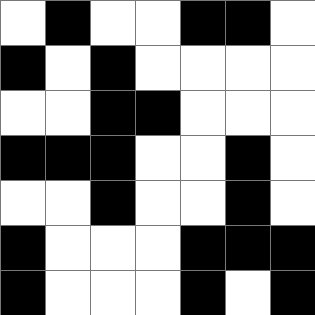[["white", "black", "white", "white", "black", "black", "white"], ["black", "white", "black", "white", "white", "white", "white"], ["white", "white", "black", "black", "white", "white", "white"], ["black", "black", "black", "white", "white", "black", "white"], ["white", "white", "black", "white", "white", "black", "white"], ["black", "white", "white", "white", "black", "black", "black"], ["black", "white", "white", "white", "black", "white", "black"]]